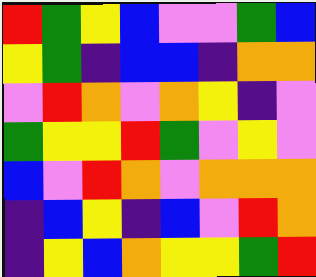[["red", "green", "yellow", "blue", "violet", "violet", "green", "blue"], ["yellow", "green", "indigo", "blue", "blue", "indigo", "orange", "orange"], ["violet", "red", "orange", "violet", "orange", "yellow", "indigo", "violet"], ["green", "yellow", "yellow", "red", "green", "violet", "yellow", "violet"], ["blue", "violet", "red", "orange", "violet", "orange", "orange", "orange"], ["indigo", "blue", "yellow", "indigo", "blue", "violet", "red", "orange"], ["indigo", "yellow", "blue", "orange", "yellow", "yellow", "green", "red"]]